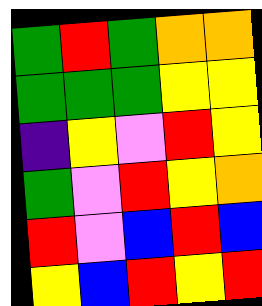[["green", "red", "green", "orange", "orange"], ["green", "green", "green", "yellow", "yellow"], ["indigo", "yellow", "violet", "red", "yellow"], ["green", "violet", "red", "yellow", "orange"], ["red", "violet", "blue", "red", "blue"], ["yellow", "blue", "red", "yellow", "red"]]